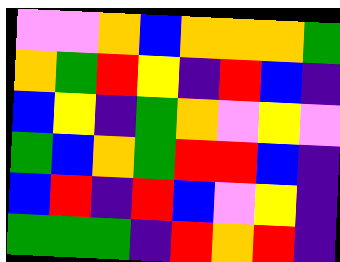[["violet", "violet", "orange", "blue", "orange", "orange", "orange", "green"], ["orange", "green", "red", "yellow", "indigo", "red", "blue", "indigo"], ["blue", "yellow", "indigo", "green", "orange", "violet", "yellow", "violet"], ["green", "blue", "orange", "green", "red", "red", "blue", "indigo"], ["blue", "red", "indigo", "red", "blue", "violet", "yellow", "indigo"], ["green", "green", "green", "indigo", "red", "orange", "red", "indigo"]]